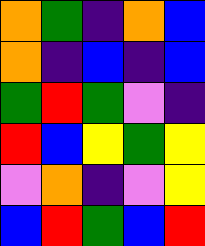[["orange", "green", "indigo", "orange", "blue"], ["orange", "indigo", "blue", "indigo", "blue"], ["green", "red", "green", "violet", "indigo"], ["red", "blue", "yellow", "green", "yellow"], ["violet", "orange", "indigo", "violet", "yellow"], ["blue", "red", "green", "blue", "red"]]